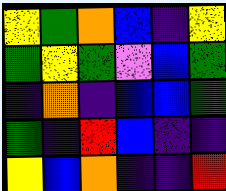[["yellow", "green", "orange", "blue", "indigo", "yellow"], ["green", "yellow", "green", "violet", "blue", "green"], ["indigo", "orange", "indigo", "blue", "blue", "green"], ["green", "indigo", "red", "blue", "indigo", "indigo"], ["yellow", "blue", "orange", "indigo", "indigo", "red"]]